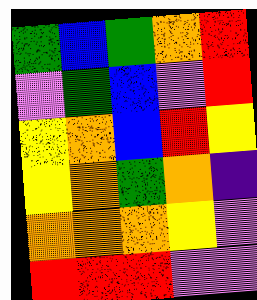[["green", "blue", "green", "orange", "red"], ["violet", "green", "blue", "violet", "red"], ["yellow", "orange", "blue", "red", "yellow"], ["yellow", "orange", "green", "orange", "indigo"], ["orange", "orange", "orange", "yellow", "violet"], ["red", "red", "red", "violet", "violet"]]